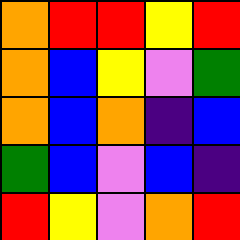[["orange", "red", "red", "yellow", "red"], ["orange", "blue", "yellow", "violet", "green"], ["orange", "blue", "orange", "indigo", "blue"], ["green", "blue", "violet", "blue", "indigo"], ["red", "yellow", "violet", "orange", "red"]]